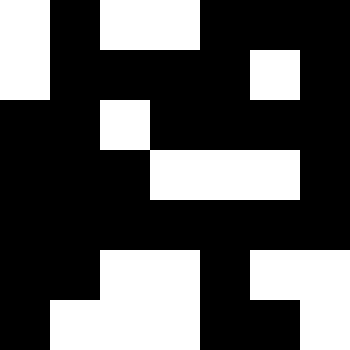[["white", "black", "white", "white", "black", "black", "black"], ["white", "black", "black", "black", "black", "white", "black"], ["black", "black", "white", "black", "black", "black", "black"], ["black", "black", "black", "white", "white", "white", "black"], ["black", "black", "black", "black", "black", "black", "black"], ["black", "black", "white", "white", "black", "white", "white"], ["black", "white", "white", "white", "black", "black", "white"]]